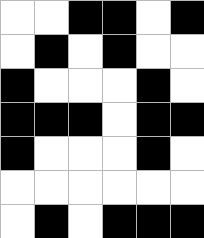[["white", "white", "black", "black", "white", "black"], ["white", "black", "white", "black", "white", "white"], ["black", "white", "white", "white", "black", "white"], ["black", "black", "black", "white", "black", "black"], ["black", "white", "white", "white", "black", "white"], ["white", "white", "white", "white", "white", "white"], ["white", "black", "white", "black", "black", "black"]]